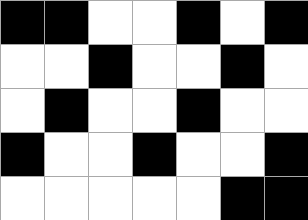[["black", "black", "white", "white", "black", "white", "black"], ["white", "white", "black", "white", "white", "black", "white"], ["white", "black", "white", "white", "black", "white", "white"], ["black", "white", "white", "black", "white", "white", "black"], ["white", "white", "white", "white", "white", "black", "black"]]